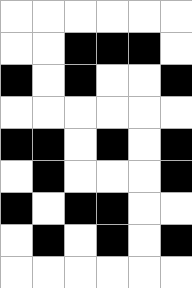[["white", "white", "white", "white", "white", "white"], ["white", "white", "black", "black", "black", "white"], ["black", "white", "black", "white", "white", "black"], ["white", "white", "white", "white", "white", "white"], ["black", "black", "white", "black", "white", "black"], ["white", "black", "white", "white", "white", "black"], ["black", "white", "black", "black", "white", "white"], ["white", "black", "white", "black", "white", "black"], ["white", "white", "white", "white", "white", "white"]]